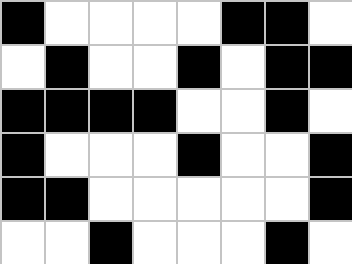[["black", "white", "white", "white", "white", "black", "black", "white"], ["white", "black", "white", "white", "black", "white", "black", "black"], ["black", "black", "black", "black", "white", "white", "black", "white"], ["black", "white", "white", "white", "black", "white", "white", "black"], ["black", "black", "white", "white", "white", "white", "white", "black"], ["white", "white", "black", "white", "white", "white", "black", "white"]]